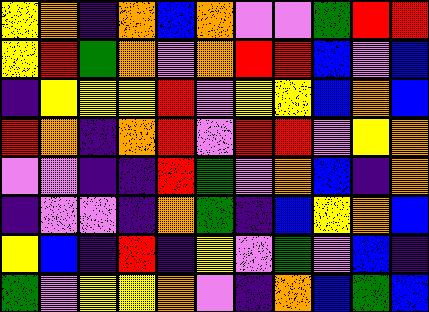[["yellow", "orange", "indigo", "orange", "blue", "orange", "violet", "violet", "green", "red", "red"], ["yellow", "red", "green", "orange", "violet", "orange", "red", "red", "blue", "violet", "blue"], ["indigo", "yellow", "yellow", "yellow", "red", "violet", "yellow", "yellow", "blue", "orange", "blue"], ["red", "orange", "indigo", "orange", "red", "violet", "red", "red", "violet", "yellow", "orange"], ["violet", "violet", "indigo", "indigo", "red", "green", "violet", "orange", "blue", "indigo", "orange"], ["indigo", "violet", "violet", "indigo", "orange", "green", "indigo", "blue", "yellow", "orange", "blue"], ["yellow", "blue", "indigo", "red", "indigo", "yellow", "violet", "green", "violet", "blue", "indigo"], ["green", "violet", "yellow", "yellow", "orange", "violet", "indigo", "orange", "blue", "green", "blue"]]